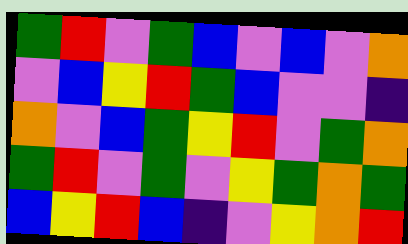[["green", "red", "violet", "green", "blue", "violet", "blue", "violet", "orange"], ["violet", "blue", "yellow", "red", "green", "blue", "violet", "violet", "indigo"], ["orange", "violet", "blue", "green", "yellow", "red", "violet", "green", "orange"], ["green", "red", "violet", "green", "violet", "yellow", "green", "orange", "green"], ["blue", "yellow", "red", "blue", "indigo", "violet", "yellow", "orange", "red"]]